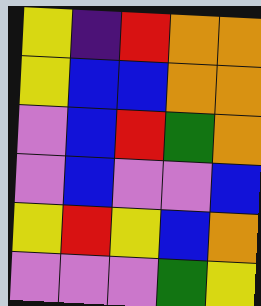[["yellow", "indigo", "red", "orange", "orange"], ["yellow", "blue", "blue", "orange", "orange"], ["violet", "blue", "red", "green", "orange"], ["violet", "blue", "violet", "violet", "blue"], ["yellow", "red", "yellow", "blue", "orange"], ["violet", "violet", "violet", "green", "yellow"]]